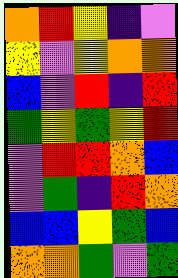[["orange", "red", "yellow", "indigo", "violet"], ["yellow", "violet", "yellow", "orange", "orange"], ["blue", "violet", "red", "indigo", "red"], ["green", "yellow", "green", "yellow", "red"], ["violet", "red", "red", "orange", "blue"], ["violet", "green", "indigo", "red", "orange"], ["blue", "blue", "yellow", "green", "blue"], ["orange", "orange", "green", "violet", "green"]]